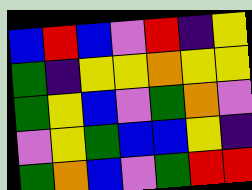[["blue", "red", "blue", "violet", "red", "indigo", "yellow"], ["green", "indigo", "yellow", "yellow", "orange", "yellow", "yellow"], ["green", "yellow", "blue", "violet", "green", "orange", "violet"], ["violet", "yellow", "green", "blue", "blue", "yellow", "indigo"], ["green", "orange", "blue", "violet", "green", "red", "red"]]